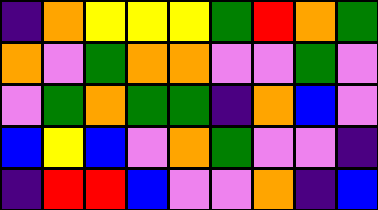[["indigo", "orange", "yellow", "yellow", "yellow", "green", "red", "orange", "green"], ["orange", "violet", "green", "orange", "orange", "violet", "violet", "green", "violet"], ["violet", "green", "orange", "green", "green", "indigo", "orange", "blue", "violet"], ["blue", "yellow", "blue", "violet", "orange", "green", "violet", "violet", "indigo"], ["indigo", "red", "red", "blue", "violet", "violet", "orange", "indigo", "blue"]]